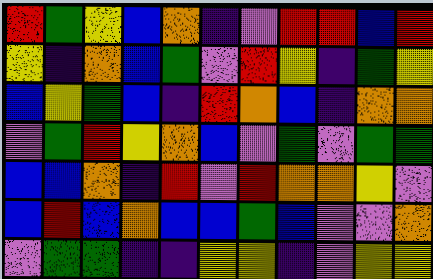[["red", "green", "yellow", "blue", "orange", "indigo", "violet", "red", "red", "blue", "red"], ["yellow", "indigo", "orange", "blue", "green", "violet", "red", "yellow", "indigo", "green", "yellow"], ["blue", "yellow", "green", "blue", "indigo", "red", "orange", "blue", "indigo", "orange", "orange"], ["violet", "green", "red", "yellow", "orange", "blue", "violet", "green", "violet", "green", "green"], ["blue", "blue", "orange", "indigo", "red", "violet", "red", "orange", "orange", "yellow", "violet"], ["blue", "red", "blue", "orange", "blue", "blue", "green", "blue", "violet", "violet", "orange"], ["violet", "green", "green", "indigo", "indigo", "yellow", "yellow", "indigo", "violet", "yellow", "yellow"]]